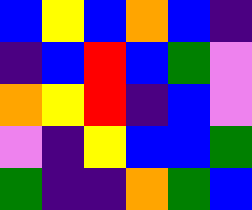[["blue", "yellow", "blue", "orange", "blue", "indigo"], ["indigo", "blue", "red", "blue", "green", "violet"], ["orange", "yellow", "red", "indigo", "blue", "violet"], ["violet", "indigo", "yellow", "blue", "blue", "green"], ["green", "indigo", "indigo", "orange", "green", "blue"]]